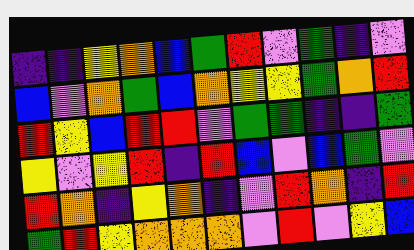[["indigo", "indigo", "yellow", "orange", "blue", "green", "red", "violet", "green", "indigo", "violet"], ["blue", "violet", "orange", "green", "blue", "orange", "yellow", "yellow", "green", "orange", "red"], ["red", "yellow", "blue", "red", "red", "violet", "green", "green", "indigo", "indigo", "green"], ["yellow", "violet", "yellow", "red", "indigo", "red", "blue", "violet", "blue", "green", "violet"], ["red", "orange", "indigo", "yellow", "orange", "indigo", "violet", "red", "orange", "indigo", "red"], ["green", "red", "yellow", "orange", "orange", "orange", "violet", "red", "violet", "yellow", "blue"]]